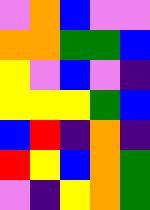[["violet", "orange", "blue", "violet", "violet"], ["orange", "orange", "green", "green", "blue"], ["yellow", "violet", "blue", "violet", "indigo"], ["yellow", "yellow", "yellow", "green", "blue"], ["blue", "red", "indigo", "orange", "indigo"], ["red", "yellow", "blue", "orange", "green"], ["violet", "indigo", "yellow", "orange", "green"]]